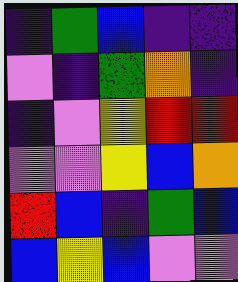[["indigo", "green", "blue", "indigo", "indigo"], ["violet", "indigo", "green", "orange", "indigo"], ["indigo", "violet", "yellow", "red", "red"], ["violet", "violet", "yellow", "blue", "orange"], ["red", "blue", "indigo", "green", "blue"], ["blue", "yellow", "blue", "violet", "violet"]]